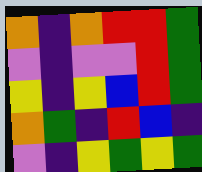[["orange", "indigo", "orange", "red", "red", "green"], ["violet", "indigo", "violet", "violet", "red", "green"], ["yellow", "indigo", "yellow", "blue", "red", "green"], ["orange", "green", "indigo", "red", "blue", "indigo"], ["violet", "indigo", "yellow", "green", "yellow", "green"]]